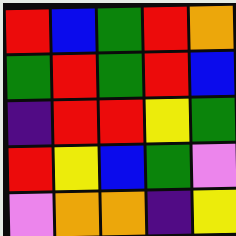[["red", "blue", "green", "red", "orange"], ["green", "red", "green", "red", "blue"], ["indigo", "red", "red", "yellow", "green"], ["red", "yellow", "blue", "green", "violet"], ["violet", "orange", "orange", "indigo", "yellow"]]